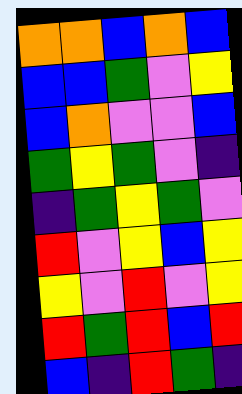[["orange", "orange", "blue", "orange", "blue"], ["blue", "blue", "green", "violet", "yellow"], ["blue", "orange", "violet", "violet", "blue"], ["green", "yellow", "green", "violet", "indigo"], ["indigo", "green", "yellow", "green", "violet"], ["red", "violet", "yellow", "blue", "yellow"], ["yellow", "violet", "red", "violet", "yellow"], ["red", "green", "red", "blue", "red"], ["blue", "indigo", "red", "green", "indigo"]]